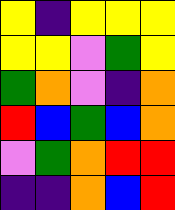[["yellow", "indigo", "yellow", "yellow", "yellow"], ["yellow", "yellow", "violet", "green", "yellow"], ["green", "orange", "violet", "indigo", "orange"], ["red", "blue", "green", "blue", "orange"], ["violet", "green", "orange", "red", "red"], ["indigo", "indigo", "orange", "blue", "red"]]